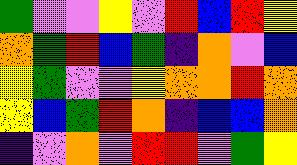[["green", "violet", "violet", "yellow", "violet", "red", "blue", "red", "yellow"], ["orange", "green", "red", "blue", "green", "indigo", "orange", "violet", "blue"], ["yellow", "green", "violet", "violet", "yellow", "orange", "orange", "red", "orange"], ["yellow", "blue", "green", "red", "orange", "indigo", "blue", "blue", "orange"], ["indigo", "violet", "orange", "violet", "red", "red", "violet", "green", "yellow"]]